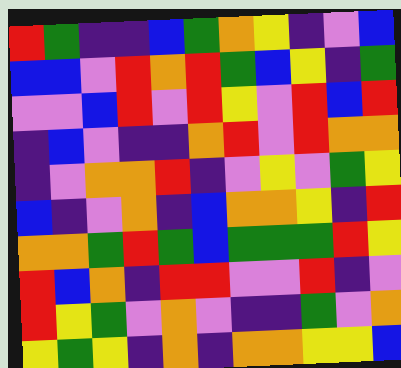[["red", "green", "indigo", "indigo", "blue", "green", "orange", "yellow", "indigo", "violet", "blue"], ["blue", "blue", "violet", "red", "orange", "red", "green", "blue", "yellow", "indigo", "green"], ["violet", "violet", "blue", "red", "violet", "red", "yellow", "violet", "red", "blue", "red"], ["indigo", "blue", "violet", "indigo", "indigo", "orange", "red", "violet", "red", "orange", "orange"], ["indigo", "violet", "orange", "orange", "red", "indigo", "violet", "yellow", "violet", "green", "yellow"], ["blue", "indigo", "violet", "orange", "indigo", "blue", "orange", "orange", "yellow", "indigo", "red"], ["orange", "orange", "green", "red", "green", "blue", "green", "green", "green", "red", "yellow"], ["red", "blue", "orange", "indigo", "red", "red", "violet", "violet", "red", "indigo", "violet"], ["red", "yellow", "green", "violet", "orange", "violet", "indigo", "indigo", "green", "violet", "orange"], ["yellow", "green", "yellow", "indigo", "orange", "indigo", "orange", "orange", "yellow", "yellow", "blue"]]